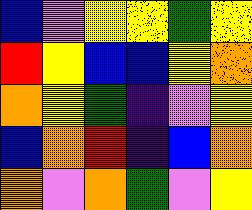[["blue", "violet", "yellow", "yellow", "green", "yellow"], ["red", "yellow", "blue", "blue", "yellow", "orange"], ["orange", "yellow", "green", "indigo", "violet", "yellow"], ["blue", "orange", "red", "indigo", "blue", "orange"], ["orange", "violet", "orange", "green", "violet", "yellow"]]